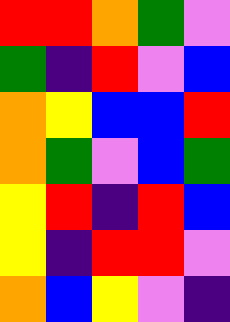[["red", "red", "orange", "green", "violet"], ["green", "indigo", "red", "violet", "blue"], ["orange", "yellow", "blue", "blue", "red"], ["orange", "green", "violet", "blue", "green"], ["yellow", "red", "indigo", "red", "blue"], ["yellow", "indigo", "red", "red", "violet"], ["orange", "blue", "yellow", "violet", "indigo"]]